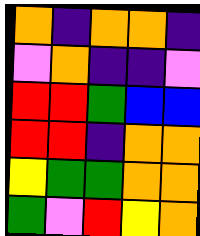[["orange", "indigo", "orange", "orange", "indigo"], ["violet", "orange", "indigo", "indigo", "violet"], ["red", "red", "green", "blue", "blue"], ["red", "red", "indigo", "orange", "orange"], ["yellow", "green", "green", "orange", "orange"], ["green", "violet", "red", "yellow", "orange"]]